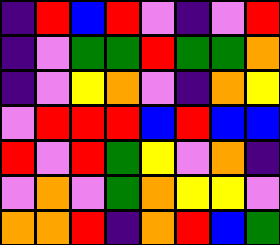[["indigo", "red", "blue", "red", "violet", "indigo", "violet", "red"], ["indigo", "violet", "green", "green", "red", "green", "green", "orange"], ["indigo", "violet", "yellow", "orange", "violet", "indigo", "orange", "yellow"], ["violet", "red", "red", "red", "blue", "red", "blue", "blue"], ["red", "violet", "red", "green", "yellow", "violet", "orange", "indigo"], ["violet", "orange", "violet", "green", "orange", "yellow", "yellow", "violet"], ["orange", "orange", "red", "indigo", "orange", "red", "blue", "green"]]